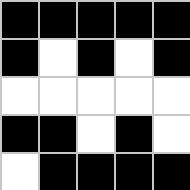[["black", "black", "black", "black", "black"], ["black", "white", "black", "white", "black"], ["white", "white", "white", "white", "white"], ["black", "black", "white", "black", "white"], ["white", "black", "black", "black", "black"]]